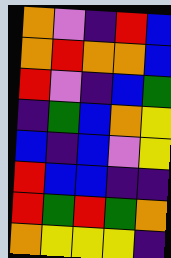[["orange", "violet", "indigo", "red", "blue"], ["orange", "red", "orange", "orange", "blue"], ["red", "violet", "indigo", "blue", "green"], ["indigo", "green", "blue", "orange", "yellow"], ["blue", "indigo", "blue", "violet", "yellow"], ["red", "blue", "blue", "indigo", "indigo"], ["red", "green", "red", "green", "orange"], ["orange", "yellow", "yellow", "yellow", "indigo"]]